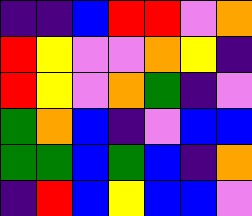[["indigo", "indigo", "blue", "red", "red", "violet", "orange"], ["red", "yellow", "violet", "violet", "orange", "yellow", "indigo"], ["red", "yellow", "violet", "orange", "green", "indigo", "violet"], ["green", "orange", "blue", "indigo", "violet", "blue", "blue"], ["green", "green", "blue", "green", "blue", "indigo", "orange"], ["indigo", "red", "blue", "yellow", "blue", "blue", "violet"]]